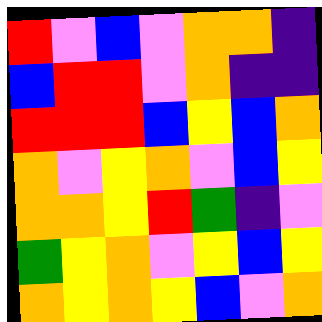[["red", "violet", "blue", "violet", "orange", "orange", "indigo"], ["blue", "red", "red", "violet", "orange", "indigo", "indigo"], ["red", "red", "red", "blue", "yellow", "blue", "orange"], ["orange", "violet", "yellow", "orange", "violet", "blue", "yellow"], ["orange", "orange", "yellow", "red", "green", "indigo", "violet"], ["green", "yellow", "orange", "violet", "yellow", "blue", "yellow"], ["orange", "yellow", "orange", "yellow", "blue", "violet", "orange"]]